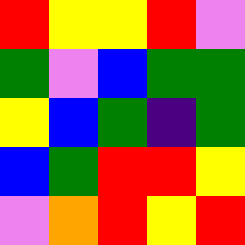[["red", "yellow", "yellow", "red", "violet"], ["green", "violet", "blue", "green", "green"], ["yellow", "blue", "green", "indigo", "green"], ["blue", "green", "red", "red", "yellow"], ["violet", "orange", "red", "yellow", "red"]]